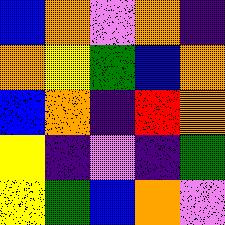[["blue", "orange", "violet", "orange", "indigo"], ["orange", "yellow", "green", "blue", "orange"], ["blue", "orange", "indigo", "red", "orange"], ["yellow", "indigo", "violet", "indigo", "green"], ["yellow", "green", "blue", "orange", "violet"]]